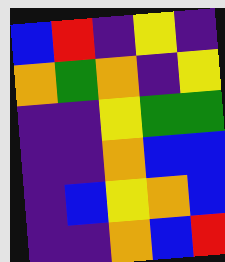[["blue", "red", "indigo", "yellow", "indigo"], ["orange", "green", "orange", "indigo", "yellow"], ["indigo", "indigo", "yellow", "green", "green"], ["indigo", "indigo", "orange", "blue", "blue"], ["indigo", "blue", "yellow", "orange", "blue"], ["indigo", "indigo", "orange", "blue", "red"]]